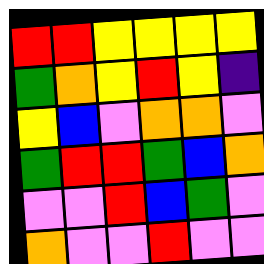[["red", "red", "yellow", "yellow", "yellow", "yellow"], ["green", "orange", "yellow", "red", "yellow", "indigo"], ["yellow", "blue", "violet", "orange", "orange", "violet"], ["green", "red", "red", "green", "blue", "orange"], ["violet", "violet", "red", "blue", "green", "violet"], ["orange", "violet", "violet", "red", "violet", "violet"]]